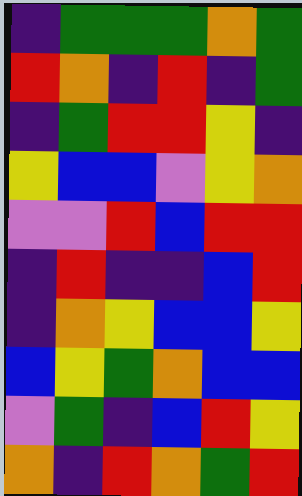[["indigo", "green", "green", "green", "orange", "green"], ["red", "orange", "indigo", "red", "indigo", "green"], ["indigo", "green", "red", "red", "yellow", "indigo"], ["yellow", "blue", "blue", "violet", "yellow", "orange"], ["violet", "violet", "red", "blue", "red", "red"], ["indigo", "red", "indigo", "indigo", "blue", "red"], ["indigo", "orange", "yellow", "blue", "blue", "yellow"], ["blue", "yellow", "green", "orange", "blue", "blue"], ["violet", "green", "indigo", "blue", "red", "yellow"], ["orange", "indigo", "red", "orange", "green", "red"]]